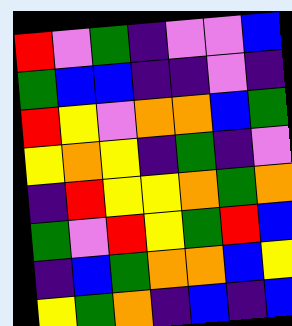[["red", "violet", "green", "indigo", "violet", "violet", "blue"], ["green", "blue", "blue", "indigo", "indigo", "violet", "indigo"], ["red", "yellow", "violet", "orange", "orange", "blue", "green"], ["yellow", "orange", "yellow", "indigo", "green", "indigo", "violet"], ["indigo", "red", "yellow", "yellow", "orange", "green", "orange"], ["green", "violet", "red", "yellow", "green", "red", "blue"], ["indigo", "blue", "green", "orange", "orange", "blue", "yellow"], ["yellow", "green", "orange", "indigo", "blue", "indigo", "blue"]]